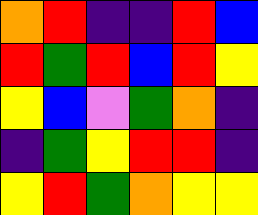[["orange", "red", "indigo", "indigo", "red", "blue"], ["red", "green", "red", "blue", "red", "yellow"], ["yellow", "blue", "violet", "green", "orange", "indigo"], ["indigo", "green", "yellow", "red", "red", "indigo"], ["yellow", "red", "green", "orange", "yellow", "yellow"]]